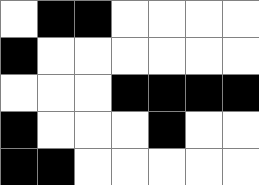[["white", "black", "black", "white", "white", "white", "white"], ["black", "white", "white", "white", "white", "white", "white"], ["white", "white", "white", "black", "black", "black", "black"], ["black", "white", "white", "white", "black", "white", "white"], ["black", "black", "white", "white", "white", "white", "white"]]